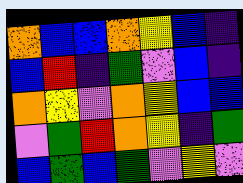[["orange", "blue", "blue", "orange", "yellow", "blue", "indigo"], ["blue", "red", "indigo", "green", "violet", "blue", "indigo"], ["orange", "yellow", "violet", "orange", "yellow", "blue", "blue"], ["violet", "green", "red", "orange", "yellow", "indigo", "green"], ["blue", "green", "blue", "green", "violet", "yellow", "violet"]]